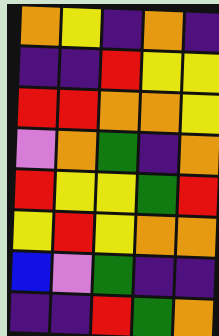[["orange", "yellow", "indigo", "orange", "indigo"], ["indigo", "indigo", "red", "yellow", "yellow"], ["red", "red", "orange", "orange", "yellow"], ["violet", "orange", "green", "indigo", "orange"], ["red", "yellow", "yellow", "green", "red"], ["yellow", "red", "yellow", "orange", "orange"], ["blue", "violet", "green", "indigo", "indigo"], ["indigo", "indigo", "red", "green", "orange"]]